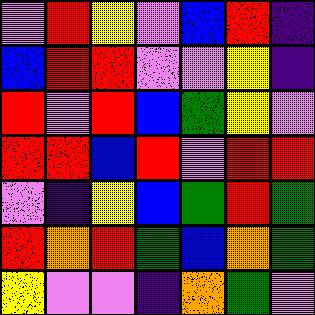[["violet", "red", "yellow", "violet", "blue", "red", "indigo"], ["blue", "red", "red", "violet", "violet", "yellow", "indigo"], ["red", "violet", "red", "blue", "green", "yellow", "violet"], ["red", "red", "blue", "red", "violet", "red", "red"], ["violet", "indigo", "yellow", "blue", "green", "red", "green"], ["red", "orange", "red", "green", "blue", "orange", "green"], ["yellow", "violet", "violet", "indigo", "orange", "green", "violet"]]